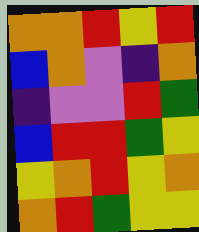[["orange", "orange", "red", "yellow", "red"], ["blue", "orange", "violet", "indigo", "orange"], ["indigo", "violet", "violet", "red", "green"], ["blue", "red", "red", "green", "yellow"], ["yellow", "orange", "red", "yellow", "orange"], ["orange", "red", "green", "yellow", "yellow"]]